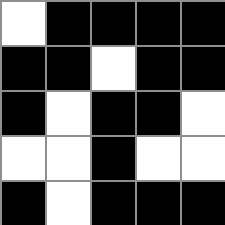[["white", "black", "black", "black", "black"], ["black", "black", "white", "black", "black"], ["black", "white", "black", "black", "white"], ["white", "white", "black", "white", "white"], ["black", "white", "black", "black", "black"]]